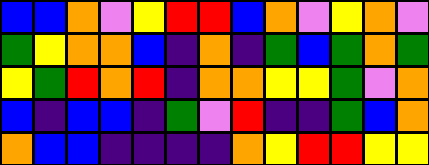[["blue", "blue", "orange", "violet", "yellow", "red", "red", "blue", "orange", "violet", "yellow", "orange", "violet"], ["green", "yellow", "orange", "orange", "blue", "indigo", "orange", "indigo", "green", "blue", "green", "orange", "green"], ["yellow", "green", "red", "orange", "red", "indigo", "orange", "orange", "yellow", "yellow", "green", "violet", "orange"], ["blue", "indigo", "blue", "blue", "indigo", "green", "violet", "red", "indigo", "indigo", "green", "blue", "orange"], ["orange", "blue", "blue", "indigo", "indigo", "indigo", "indigo", "orange", "yellow", "red", "red", "yellow", "yellow"]]